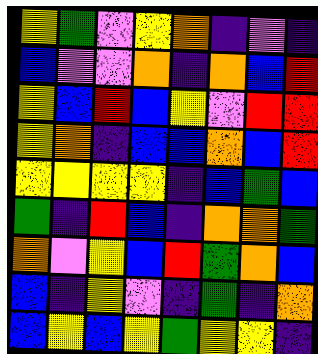[["yellow", "green", "violet", "yellow", "orange", "indigo", "violet", "indigo"], ["blue", "violet", "violet", "orange", "indigo", "orange", "blue", "red"], ["yellow", "blue", "red", "blue", "yellow", "violet", "red", "red"], ["yellow", "orange", "indigo", "blue", "blue", "orange", "blue", "red"], ["yellow", "yellow", "yellow", "yellow", "indigo", "blue", "green", "blue"], ["green", "indigo", "red", "blue", "indigo", "orange", "orange", "green"], ["orange", "violet", "yellow", "blue", "red", "green", "orange", "blue"], ["blue", "indigo", "yellow", "violet", "indigo", "green", "indigo", "orange"], ["blue", "yellow", "blue", "yellow", "green", "yellow", "yellow", "indigo"]]